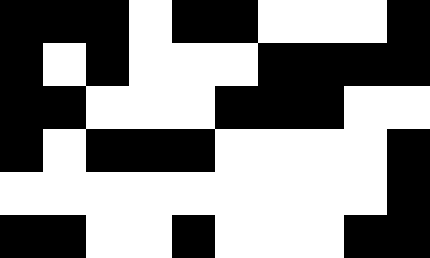[["black", "black", "black", "white", "black", "black", "white", "white", "white", "black"], ["black", "white", "black", "white", "white", "white", "black", "black", "black", "black"], ["black", "black", "white", "white", "white", "black", "black", "black", "white", "white"], ["black", "white", "black", "black", "black", "white", "white", "white", "white", "black"], ["white", "white", "white", "white", "white", "white", "white", "white", "white", "black"], ["black", "black", "white", "white", "black", "white", "white", "white", "black", "black"]]